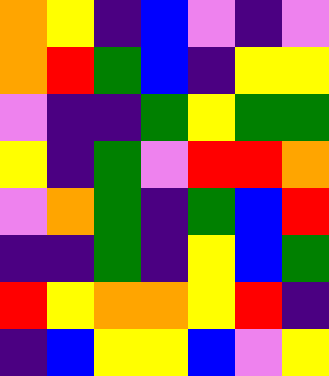[["orange", "yellow", "indigo", "blue", "violet", "indigo", "violet"], ["orange", "red", "green", "blue", "indigo", "yellow", "yellow"], ["violet", "indigo", "indigo", "green", "yellow", "green", "green"], ["yellow", "indigo", "green", "violet", "red", "red", "orange"], ["violet", "orange", "green", "indigo", "green", "blue", "red"], ["indigo", "indigo", "green", "indigo", "yellow", "blue", "green"], ["red", "yellow", "orange", "orange", "yellow", "red", "indigo"], ["indigo", "blue", "yellow", "yellow", "blue", "violet", "yellow"]]